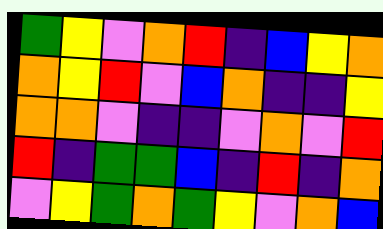[["green", "yellow", "violet", "orange", "red", "indigo", "blue", "yellow", "orange"], ["orange", "yellow", "red", "violet", "blue", "orange", "indigo", "indigo", "yellow"], ["orange", "orange", "violet", "indigo", "indigo", "violet", "orange", "violet", "red"], ["red", "indigo", "green", "green", "blue", "indigo", "red", "indigo", "orange"], ["violet", "yellow", "green", "orange", "green", "yellow", "violet", "orange", "blue"]]